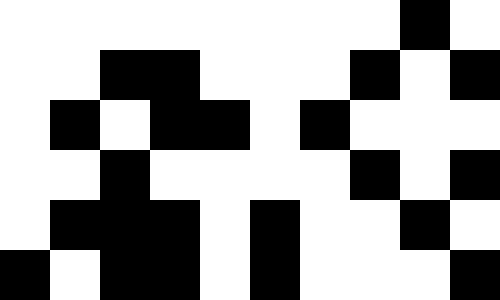[["white", "white", "white", "white", "white", "white", "white", "white", "black", "white"], ["white", "white", "black", "black", "white", "white", "white", "black", "white", "black"], ["white", "black", "white", "black", "black", "white", "black", "white", "white", "white"], ["white", "white", "black", "white", "white", "white", "white", "black", "white", "black"], ["white", "black", "black", "black", "white", "black", "white", "white", "black", "white"], ["black", "white", "black", "black", "white", "black", "white", "white", "white", "black"]]